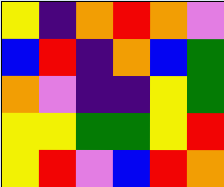[["yellow", "indigo", "orange", "red", "orange", "violet"], ["blue", "red", "indigo", "orange", "blue", "green"], ["orange", "violet", "indigo", "indigo", "yellow", "green"], ["yellow", "yellow", "green", "green", "yellow", "red"], ["yellow", "red", "violet", "blue", "red", "orange"]]